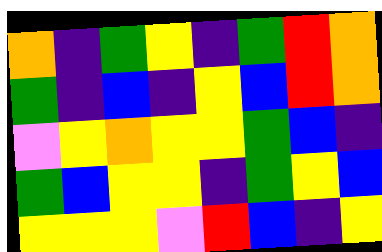[["orange", "indigo", "green", "yellow", "indigo", "green", "red", "orange"], ["green", "indigo", "blue", "indigo", "yellow", "blue", "red", "orange"], ["violet", "yellow", "orange", "yellow", "yellow", "green", "blue", "indigo"], ["green", "blue", "yellow", "yellow", "indigo", "green", "yellow", "blue"], ["yellow", "yellow", "yellow", "violet", "red", "blue", "indigo", "yellow"]]